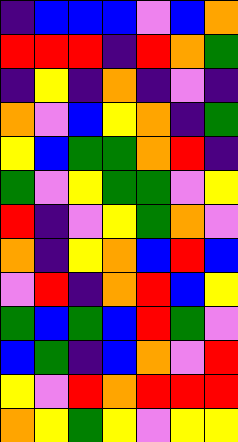[["indigo", "blue", "blue", "blue", "violet", "blue", "orange"], ["red", "red", "red", "indigo", "red", "orange", "green"], ["indigo", "yellow", "indigo", "orange", "indigo", "violet", "indigo"], ["orange", "violet", "blue", "yellow", "orange", "indigo", "green"], ["yellow", "blue", "green", "green", "orange", "red", "indigo"], ["green", "violet", "yellow", "green", "green", "violet", "yellow"], ["red", "indigo", "violet", "yellow", "green", "orange", "violet"], ["orange", "indigo", "yellow", "orange", "blue", "red", "blue"], ["violet", "red", "indigo", "orange", "red", "blue", "yellow"], ["green", "blue", "green", "blue", "red", "green", "violet"], ["blue", "green", "indigo", "blue", "orange", "violet", "red"], ["yellow", "violet", "red", "orange", "red", "red", "red"], ["orange", "yellow", "green", "yellow", "violet", "yellow", "yellow"]]